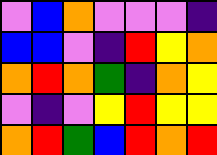[["violet", "blue", "orange", "violet", "violet", "violet", "indigo"], ["blue", "blue", "violet", "indigo", "red", "yellow", "orange"], ["orange", "red", "orange", "green", "indigo", "orange", "yellow"], ["violet", "indigo", "violet", "yellow", "red", "yellow", "yellow"], ["orange", "red", "green", "blue", "red", "orange", "red"]]